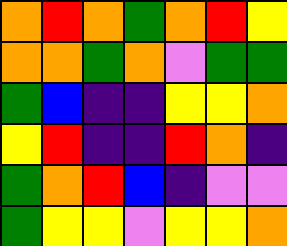[["orange", "red", "orange", "green", "orange", "red", "yellow"], ["orange", "orange", "green", "orange", "violet", "green", "green"], ["green", "blue", "indigo", "indigo", "yellow", "yellow", "orange"], ["yellow", "red", "indigo", "indigo", "red", "orange", "indigo"], ["green", "orange", "red", "blue", "indigo", "violet", "violet"], ["green", "yellow", "yellow", "violet", "yellow", "yellow", "orange"]]